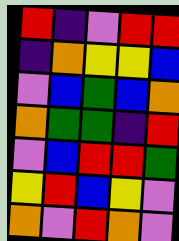[["red", "indigo", "violet", "red", "red"], ["indigo", "orange", "yellow", "yellow", "blue"], ["violet", "blue", "green", "blue", "orange"], ["orange", "green", "green", "indigo", "red"], ["violet", "blue", "red", "red", "green"], ["yellow", "red", "blue", "yellow", "violet"], ["orange", "violet", "red", "orange", "violet"]]